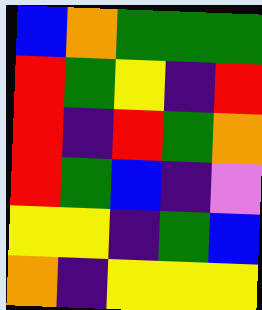[["blue", "orange", "green", "green", "green"], ["red", "green", "yellow", "indigo", "red"], ["red", "indigo", "red", "green", "orange"], ["red", "green", "blue", "indigo", "violet"], ["yellow", "yellow", "indigo", "green", "blue"], ["orange", "indigo", "yellow", "yellow", "yellow"]]